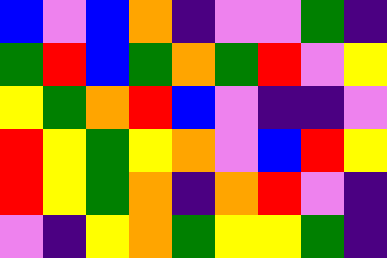[["blue", "violet", "blue", "orange", "indigo", "violet", "violet", "green", "indigo"], ["green", "red", "blue", "green", "orange", "green", "red", "violet", "yellow"], ["yellow", "green", "orange", "red", "blue", "violet", "indigo", "indigo", "violet"], ["red", "yellow", "green", "yellow", "orange", "violet", "blue", "red", "yellow"], ["red", "yellow", "green", "orange", "indigo", "orange", "red", "violet", "indigo"], ["violet", "indigo", "yellow", "orange", "green", "yellow", "yellow", "green", "indigo"]]